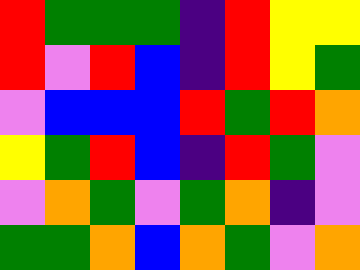[["red", "green", "green", "green", "indigo", "red", "yellow", "yellow"], ["red", "violet", "red", "blue", "indigo", "red", "yellow", "green"], ["violet", "blue", "blue", "blue", "red", "green", "red", "orange"], ["yellow", "green", "red", "blue", "indigo", "red", "green", "violet"], ["violet", "orange", "green", "violet", "green", "orange", "indigo", "violet"], ["green", "green", "orange", "blue", "orange", "green", "violet", "orange"]]